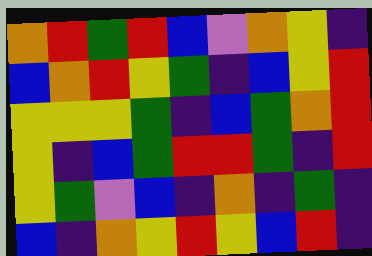[["orange", "red", "green", "red", "blue", "violet", "orange", "yellow", "indigo"], ["blue", "orange", "red", "yellow", "green", "indigo", "blue", "yellow", "red"], ["yellow", "yellow", "yellow", "green", "indigo", "blue", "green", "orange", "red"], ["yellow", "indigo", "blue", "green", "red", "red", "green", "indigo", "red"], ["yellow", "green", "violet", "blue", "indigo", "orange", "indigo", "green", "indigo"], ["blue", "indigo", "orange", "yellow", "red", "yellow", "blue", "red", "indigo"]]